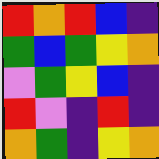[["red", "orange", "red", "blue", "indigo"], ["green", "blue", "green", "yellow", "orange"], ["violet", "green", "yellow", "blue", "indigo"], ["red", "violet", "indigo", "red", "indigo"], ["orange", "green", "indigo", "yellow", "orange"]]